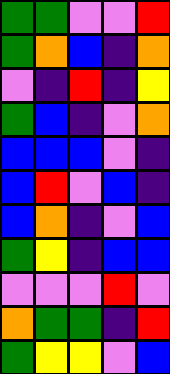[["green", "green", "violet", "violet", "red"], ["green", "orange", "blue", "indigo", "orange"], ["violet", "indigo", "red", "indigo", "yellow"], ["green", "blue", "indigo", "violet", "orange"], ["blue", "blue", "blue", "violet", "indigo"], ["blue", "red", "violet", "blue", "indigo"], ["blue", "orange", "indigo", "violet", "blue"], ["green", "yellow", "indigo", "blue", "blue"], ["violet", "violet", "violet", "red", "violet"], ["orange", "green", "green", "indigo", "red"], ["green", "yellow", "yellow", "violet", "blue"]]